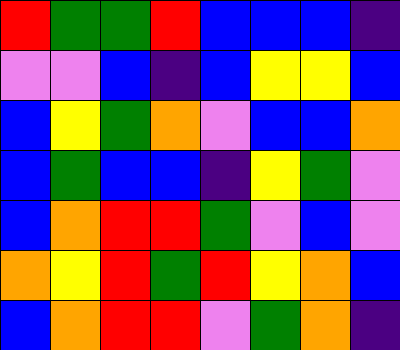[["red", "green", "green", "red", "blue", "blue", "blue", "indigo"], ["violet", "violet", "blue", "indigo", "blue", "yellow", "yellow", "blue"], ["blue", "yellow", "green", "orange", "violet", "blue", "blue", "orange"], ["blue", "green", "blue", "blue", "indigo", "yellow", "green", "violet"], ["blue", "orange", "red", "red", "green", "violet", "blue", "violet"], ["orange", "yellow", "red", "green", "red", "yellow", "orange", "blue"], ["blue", "orange", "red", "red", "violet", "green", "orange", "indigo"]]